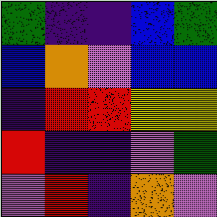[["green", "indigo", "indigo", "blue", "green"], ["blue", "orange", "violet", "blue", "blue"], ["indigo", "red", "red", "yellow", "yellow"], ["red", "indigo", "indigo", "violet", "green"], ["violet", "red", "indigo", "orange", "violet"]]